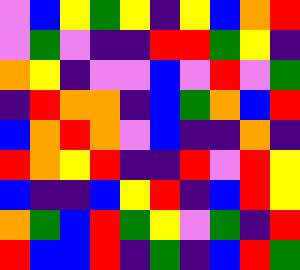[["violet", "blue", "yellow", "green", "yellow", "indigo", "yellow", "blue", "orange", "red"], ["violet", "green", "violet", "indigo", "indigo", "red", "red", "green", "yellow", "indigo"], ["orange", "yellow", "indigo", "violet", "violet", "blue", "violet", "red", "violet", "green"], ["indigo", "red", "orange", "orange", "indigo", "blue", "green", "orange", "blue", "red"], ["blue", "orange", "red", "orange", "violet", "blue", "indigo", "indigo", "orange", "indigo"], ["red", "orange", "yellow", "red", "indigo", "indigo", "red", "violet", "red", "yellow"], ["blue", "indigo", "indigo", "blue", "yellow", "red", "indigo", "blue", "red", "yellow"], ["orange", "green", "blue", "red", "green", "yellow", "violet", "green", "indigo", "red"], ["red", "blue", "blue", "red", "indigo", "green", "indigo", "blue", "red", "green"]]